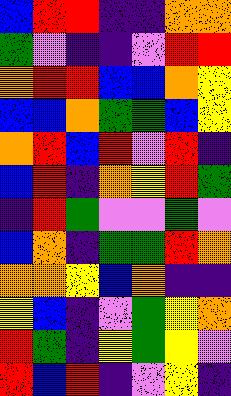[["blue", "red", "red", "indigo", "indigo", "orange", "orange"], ["green", "violet", "indigo", "indigo", "violet", "red", "red"], ["orange", "red", "red", "blue", "blue", "orange", "yellow"], ["blue", "blue", "orange", "green", "green", "blue", "yellow"], ["orange", "red", "blue", "red", "violet", "red", "indigo"], ["blue", "red", "indigo", "orange", "yellow", "red", "green"], ["indigo", "red", "green", "violet", "violet", "green", "violet"], ["blue", "orange", "indigo", "green", "green", "red", "orange"], ["orange", "orange", "yellow", "blue", "orange", "indigo", "indigo"], ["yellow", "blue", "indigo", "violet", "green", "yellow", "orange"], ["red", "green", "indigo", "yellow", "green", "yellow", "violet"], ["red", "blue", "red", "indigo", "violet", "yellow", "indigo"]]